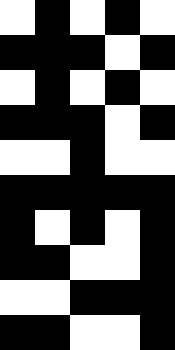[["white", "black", "white", "black", "white"], ["black", "black", "black", "white", "black"], ["white", "black", "white", "black", "white"], ["black", "black", "black", "white", "black"], ["white", "white", "black", "white", "white"], ["black", "black", "black", "black", "black"], ["black", "white", "black", "white", "black"], ["black", "black", "white", "white", "black"], ["white", "white", "black", "black", "black"], ["black", "black", "white", "white", "black"]]